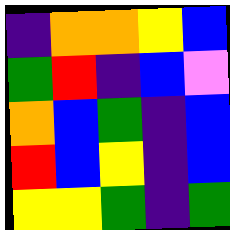[["indigo", "orange", "orange", "yellow", "blue"], ["green", "red", "indigo", "blue", "violet"], ["orange", "blue", "green", "indigo", "blue"], ["red", "blue", "yellow", "indigo", "blue"], ["yellow", "yellow", "green", "indigo", "green"]]